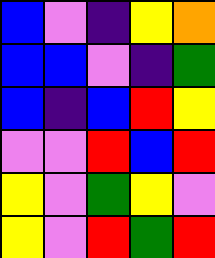[["blue", "violet", "indigo", "yellow", "orange"], ["blue", "blue", "violet", "indigo", "green"], ["blue", "indigo", "blue", "red", "yellow"], ["violet", "violet", "red", "blue", "red"], ["yellow", "violet", "green", "yellow", "violet"], ["yellow", "violet", "red", "green", "red"]]